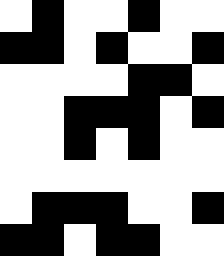[["white", "black", "white", "white", "black", "white", "white"], ["black", "black", "white", "black", "white", "white", "black"], ["white", "white", "white", "white", "black", "black", "white"], ["white", "white", "black", "black", "black", "white", "black"], ["white", "white", "black", "white", "black", "white", "white"], ["white", "white", "white", "white", "white", "white", "white"], ["white", "black", "black", "black", "white", "white", "black"], ["black", "black", "white", "black", "black", "white", "white"]]